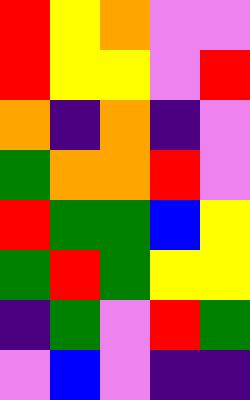[["red", "yellow", "orange", "violet", "violet"], ["red", "yellow", "yellow", "violet", "red"], ["orange", "indigo", "orange", "indigo", "violet"], ["green", "orange", "orange", "red", "violet"], ["red", "green", "green", "blue", "yellow"], ["green", "red", "green", "yellow", "yellow"], ["indigo", "green", "violet", "red", "green"], ["violet", "blue", "violet", "indigo", "indigo"]]